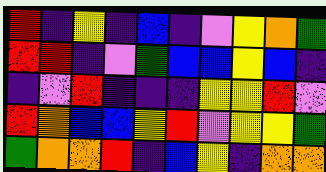[["red", "indigo", "yellow", "indigo", "blue", "indigo", "violet", "yellow", "orange", "green"], ["red", "red", "indigo", "violet", "green", "blue", "blue", "yellow", "blue", "indigo"], ["indigo", "violet", "red", "indigo", "indigo", "indigo", "yellow", "yellow", "red", "violet"], ["red", "orange", "blue", "blue", "yellow", "red", "violet", "yellow", "yellow", "green"], ["green", "orange", "orange", "red", "indigo", "blue", "yellow", "indigo", "orange", "orange"]]